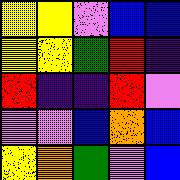[["yellow", "yellow", "violet", "blue", "blue"], ["yellow", "yellow", "green", "red", "indigo"], ["red", "indigo", "indigo", "red", "violet"], ["violet", "violet", "blue", "orange", "blue"], ["yellow", "orange", "green", "violet", "blue"]]